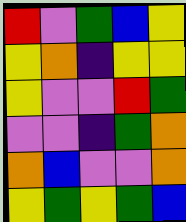[["red", "violet", "green", "blue", "yellow"], ["yellow", "orange", "indigo", "yellow", "yellow"], ["yellow", "violet", "violet", "red", "green"], ["violet", "violet", "indigo", "green", "orange"], ["orange", "blue", "violet", "violet", "orange"], ["yellow", "green", "yellow", "green", "blue"]]